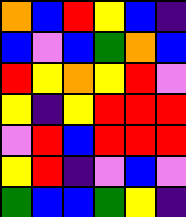[["orange", "blue", "red", "yellow", "blue", "indigo"], ["blue", "violet", "blue", "green", "orange", "blue"], ["red", "yellow", "orange", "yellow", "red", "violet"], ["yellow", "indigo", "yellow", "red", "red", "red"], ["violet", "red", "blue", "red", "red", "red"], ["yellow", "red", "indigo", "violet", "blue", "violet"], ["green", "blue", "blue", "green", "yellow", "indigo"]]